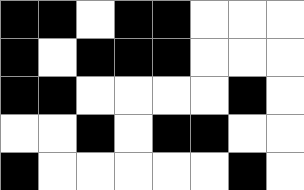[["black", "black", "white", "black", "black", "white", "white", "white"], ["black", "white", "black", "black", "black", "white", "white", "white"], ["black", "black", "white", "white", "white", "white", "black", "white"], ["white", "white", "black", "white", "black", "black", "white", "white"], ["black", "white", "white", "white", "white", "white", "black", "white"]]